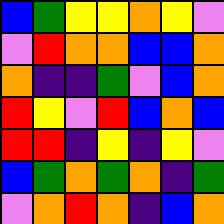[["blue", "green", "yellow", "yellow", "orange", "yellow", "violet"], ["violet", "red", "orange", "orange", "blue", "blue", "orange"], ["orange", "indigo", "indigo", "green", "violet", "blue", "orange"], ["red", "yellow", "violet", "red", "blue", "orange", "blue"], ["red", "red", "indigo", "yellow", "indigo", "yellow", "violet"], ["blue", "green", "orange", "green", "orange", "indigo", "green"], ["violet", "orange", "red", "orange", "indigo", "blue", "orange"]]